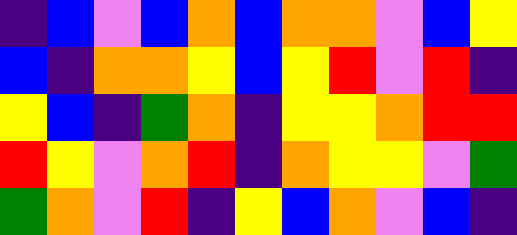[["indigo", "blue", "violet", "blue", "orange", "blue", "orange", "orange", "violet", "blue", "yellow"], ["blue", "indigo", "orange", "orange", "yellow", "blue", "yellow", "red", "violet", "red", "indigo"], ["yellow", "blue", "indigo", "green", "orange", "indigo", "yellow", "yellow", "orange", "red", "red"], ["red", "yellow", "violet", "orange", "red", "indigo", "orange", "yellow", "yellow", "violet", "green"], ["green", "orange", "violet", "red", "indigo", "yellow", "blue", "orange", "violet", "blue", "indigo"]]